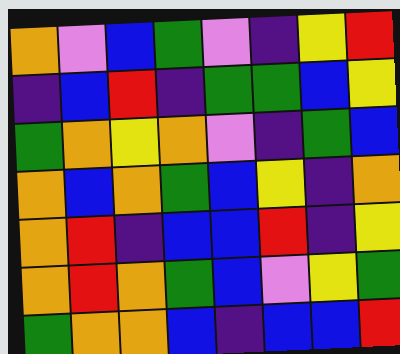[["orange", "violet", "blue", "green", "violet", "indigo", "yellow", "red"], ["indigo", "blue", "red", "indigo", "green", "green", "blue", "yellow"], ["green", "orange", "yellow", "orange", "violet", "indigo", "green", "blue"], ["orange", "blue", "orange", "green", "blue", "yellow", "indigo", "orange"], ["orange", "red", "indigo", "blue", "blue", "red", "indigo", "yellow"], ["orange", "red", "orange", "green", "blue", "violet", "yellow", "green"], ["green", "orange", "orange", "blue", "indigo", "blue", "blue", "red"]]